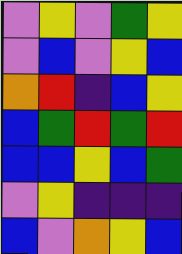[["violet", "yellow", "violet", "green", "yellow"], ["violet", "blue", "violet", "yellow", "blue"], ["orange", "red", "indigo", "blue", "yellow"], ["blue", "green", "red", "green", "red"], ["blue", "blue", "yellow", "blue", "green"], ["violet", "yellow", "indigo", "indigo", "indigo"], ["blue", "violet", "orange", "yellow", "blue"]]